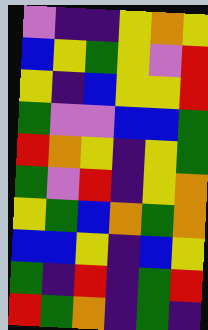[["violet", "indigo", "indigo", "yellow", "orange", "yellow"], ["blue", "yellow", "green", "yellow", "violet", "red"], ["yellow", "indigo", "blue", "yellow", "yellow", "red"], ["green", "violet", "violet", "blue", "blue", "green"], ["red", "orange", "yellow", "indigo", "yellow", "green"], ["green", "violet", "red", "indigo", "yellow", "orange"], ["yellow", "green", "blue", "orange", "green", "orange"], ["blue", "blue", "yellow", "indigo", "blue", "yellow"], ["green", "indigo", "red", "indigo", "green", "red"], ["red", "green", "orange", "indigo", "green", "indigo"]]